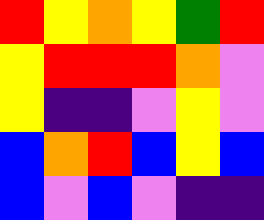[["red", "yellow", "orange", "yellow", "green", "red"], ["yellow", "red", "red", "red", "orange", "violet"], ["yellow", "indigo", "indigo", "violet", "yellow", "violet"], ["blue", "orange", "red", "blue", "yellow", "blue"], ["blue", "violet", "blue", "violet", "indigo", "indigo"]]